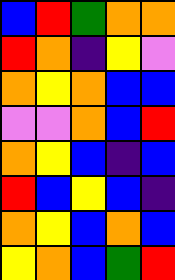[["blue", "red", "green", "orange", "orange"], ["red", "orange", "indigo", "yellow", "violet"], ["orange", "yellow", "orange", "blue", "blue"], ["violet", "violet", "orange", "blue", "red"], ["orange", "yellow", "blue", "indigo", "blue"], ["red", "blue", "yellow", "blue", "indigo"], ["orange", "yellow", "blue", "orange", "blue"], ["yellow", "orange", "blue", "green", "red"]]